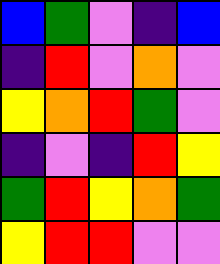[["blue", "green", "violet", "indigo", "blue"], ["indigo", "red", "violet", "orange", "violet"], ["yellow", "orange", "red", "green", "violet"], ["indigo", "violet", "indigo", "red", "yellow"], ["green", "red", "yellow", "orange", "green"], ["yellow", "red", "red", "violet", "violet"]]